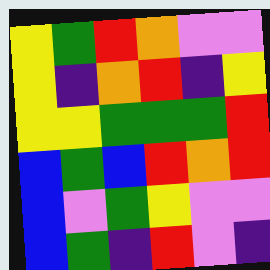[["yellow", "green", "red", "orange", "violet", "violet"], ["yellow", "indigo", "orange", "red", "indigo", "yellow"], ["yellow", "yellow", "green", "green", "green", "red"], ["blue", "green", "blue", "red", "orange", "red"], ["blue", "violet", "green", "yellow", "violet", "violet"], ["blue", "green", "indigo", "red", "violet", "indigo"]]